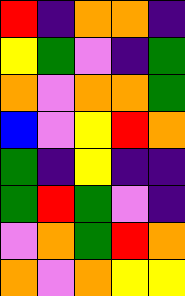[["red", "indigo", "orange", "orange", "indigo"], ["yellow", "green", "violet", "indigo", "green"], ["orange", "violet", "orange", "orange", "green"], ["blue", "violet", "yellow", "red", "orange"], ["green", "indigo", "yellow", "indigo", "indigo"], ["green", "red", "green", "violet", "indigo"], ["violet", "orange", "green", "red", "orange"], ["orange", "violet", "orange", "yellow", "yellow"]]